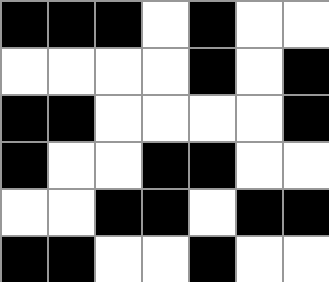[["black", "black", "black", "white", "black", "white", "white"], ["white", "white", "white", "white", "black", "white", "black"], ["black", "black", "white", "white", "white", "white", "black"], ["black", "white", "white", "black", "black", "white", "white"], ["white", "white", "black", "black", "white", "black", "black"], ["black", "black", "white", "white", "black", "white", "white"]]